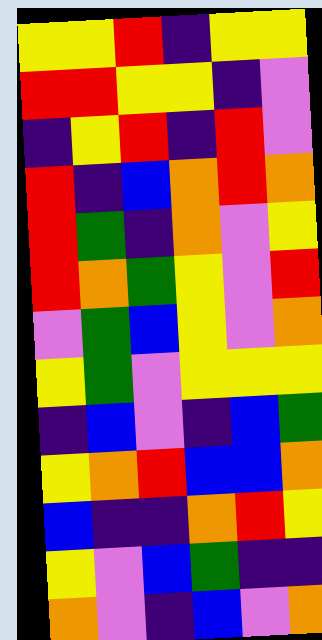[["yellow", "yellow", "red", "indigo", "yellow", "yellow"], ["red", "red", "yellow", "yellow", "indigo", "violet"], ["indigo", "yellow", "red", "indigo", "red", "violet"], ["red", "indigo", "blue", "orange", "red", "orange"], ["red", "green", "indigo", "orange", "violet", "yellow"], ["red", "orange", "green", "yellow", "violet", "red"], ["violet", "green", "blue", "yellow", "violet", "orange"], ["yellow", "green", "violet", "yellow", "yellow", "yellow"], ["indigo", "blue", "violet", "indigo", "blue", "green"], ["yellow", "orange", "red", "blue", "blue", "orange"], ["blue", "indigo", "indigo", "orange", "red", "yellow"], ["yellow", "violet", "blue", "green", "indigo", "indigo"], ["orange", "violet", "indigo", "blue", "violet", "orange"]]